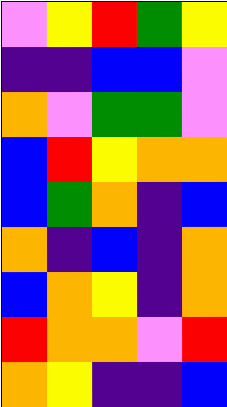[["violet", "yellow", "red", "green", "yellow"], ["indigo", "indigo", "blue", "blue", "violet"], ["orange", "violet", "green", "green", "violet"], ["blue", "red", "yellow", "orange", "orange"], ["blue", "green", "orange", "indigo", "blue"], ["orange", "indigo", "blue", "indigo", "orange"], ["blue", "orange", "yellow", "indigo", "orange"], ["red", "orange", "orange", "violet", "red"], ["orange", "yellow", "indigo", "indigo", "blue"]]